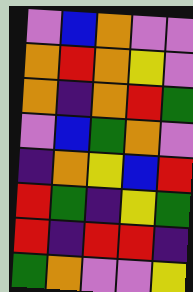[["violet", "blue", "orange", "violet", "violet"], ["orange", "red", "orange", "yellow", "violet"], ["orange", "indigo", "orange", "red", "green"], ["violet", "blue", "green", "orange", "violet"], ["indigo", "orange", "yellow", "blue", "red"], ["red", "green", "indigo", "yellow", "green"], ["red", "indigo", "red", "red", "indigo"], ["green", "orange", "violet", "violet", "yellow"]]